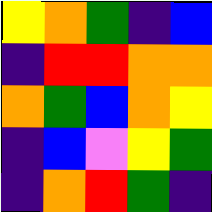[["yellow", "orange", "green", "indigo", "blue"], ["indigo", "red", "red", "orange", "orange"], ["orange", "green", "blue", "orange", "yellow"], ["indigo", "blue", "violet", "yellow", "green"], ["indigo", "orange", "red", "green", "indigo"]]